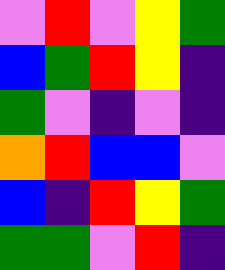[["violet", "red", "violet", "yellow", "green"], ["blue", "green", "red", "yellow", "indigo"], ["green", "violet", "indigo", "violet", "indigo"], ["orange", "red", "blue", "blue", "violet"], ["blue", "indigo", "red", "yellow", "green"], ["green", "green", "violet", "red", "indigo"]]